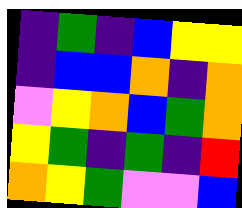[["indigo", "green", "indigo", "blue", "yellow", "yellow"], ["indigo", "blue", "blue", "orange", "indigo", "orange"], ["violet", "yellow", "orange", "blue", "green", "orange"], ["yellow", "green", "indigo", "green", "indigo", "red"], ["orange", "yellow", "green", "violet", "violet", "blue"]]